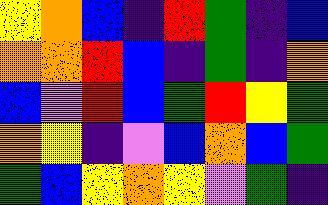[["yellow", "orange", "blue", "indigo", "red", "green", "indigo", "blue"], ["orange", "orange", "red", "blue", "indigo", "green", "indigo", "orange"], ["blue", "violet", "red", "blue", "green", "red", "yellow", "green"], ["orange", "yellow", "indigo", "violet", "blue", "orange", "blue", "green"], ["green", "blue", "yellow", "orange", "yellow", "violet", "green", "indigo"]]